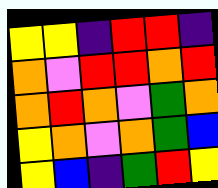[["yellow", "yellow", "indigo", "red", "red", "indigo"], ["orange", "violet", "red", "red", "orange", "red"], ["orange", "red", "orange", "violet", "green", "orange"], ["yellow", "orange", "violet", "orange", "green", "blue"], ["yellow", "blue", "indigo", "green", "red", "yellow"]]